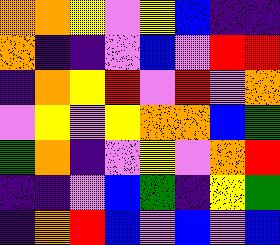[["orange", "orange", "yellow", "violet", "yellow", "blue", "indigo", "indigo"], ["orange", "indigo", "indigo", "violet", "blue", "violet", "red", "red"], ["indigo", "orange", "yellow", "red", "violet", "red", "violet", "orange"], ["violet", "yellow", "violet", "yellow", "orange", "orange", "blue", "green"], ["green", "orange", "indigo", "violet", "yellow", "violet", "orange", "red"], ["indigo", "indigo", "violet", "blue", "green", "indigo", "yellow", "green"], ["indigo", "orange", "red", "blue", "violet", "blue", "violet", "blue"]]